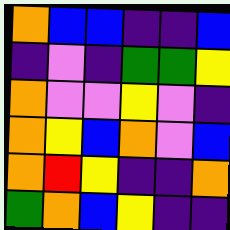[["orange", "blue", "blue", "indigo", "indigo", "blue"], ["indigo", "violet", "indigo", "green", "green", "yellow"], ["orange", "violet", "violet", "yellow", "violet", "indigo"], ["orange", "yellow", "blue", "orange", "violet", "blue"], ["orange", "red", "yellow", "indigo", "indigo", "orange"], ["green", "orange", "blue", "yellow", "indigo", "indigo"]]